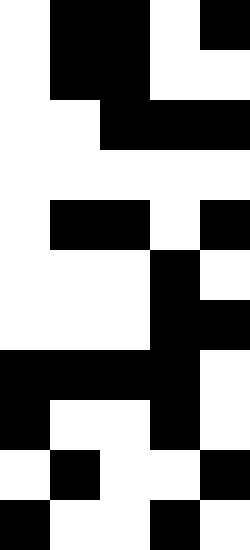[["white", "black", "black", "white", "black"], ["white", "black", "black", "white", "white"], ["white", "white", "black", "black", "black"], ["white", "white", "white", "white", "white"], ["white", "black", "black", "white", "black"], ["white", "white", "white", "black", "white"], ["white", "white", "white", "black", "black"], ["black", "black", "black", "black", "white"], ["black", "white", "white", "black", "white"], ["white", "black", "white", "white", "black"], ["black", "white", "white", "black", "white"]]